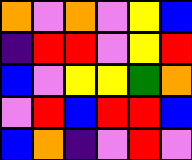[["orange", "violet", "orange", "violet", "yellow", "blue"], ["indigo", "red", "red", "violet", "yellow", "red"], ["blue", "violet", "yellow", "yellow", "green", "orange"], ["violet", "red", "blue", "red", "red", "blue"], ["blue", "orange", "indigo", "violet", "red", "violet"]]